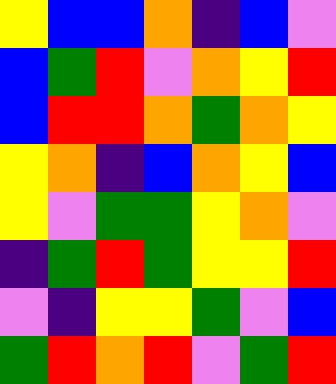[["yellow", "blue", "blue", "orange", "indigo", "blue", "violet"], ["blue", "green", "red", "violet", "orange", "yellow", "red"], ["blue", "red", "red", "orange", "green", "orange", "yellow"], ["yellow", "orange", "indigo", "blue", "orange", "yellow", "blue"], ["yellow", "violet", "green", "green", "yellow", "orange", "violet"], ["indigo", "green", "red", "green", "yellow", "yellow", "red"], ["violet", "indigo", "yellow", "yellow", "green", "violet", "blue"], ["green", "red", "orange", "red", "violet", "green", "red"]]